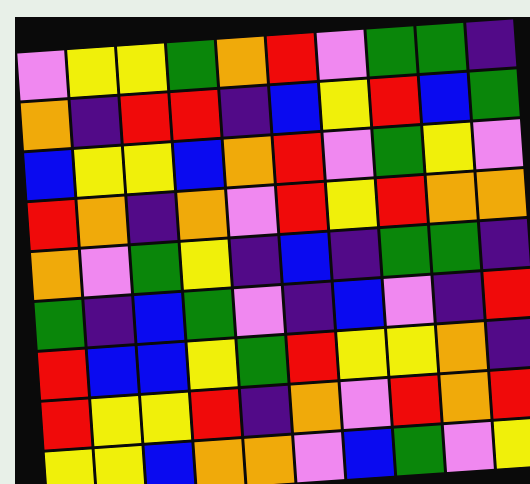[["violet", "yellow", "yellow", "green", "orange", "red", "violet", "green", "green", "indigo"], ["orange", "indigo", "red", "red", "indigo", "blue", "yellow", "red", "blue", "green"], ["blue", "yellow", "yellow", "blue", "orange", "red", "violet", "green", "yellow", "violet"], ["red", "orange", "indigo", "orange", "violet", "red", "yellow", "red", "orange", "orange"], ["orange", "violet", "green", "yellow", "indigo", "blue", "indigo", "green", "green", "indigo"], ["green", "indigo", "blue", "green", "violet", "indigo", "blue", "violet", "indigo", "red"], ["red", "blue", "blue", "yellow", "green", "red", "yellow", "yellow", "orange", "indigo"], ["red", "yellow", "yellow", "red", "indigo", "orange", "violet", "red", "orange", "red"], ["yellow", "yellow", "blue", "orange", "orange", "violet", "blue", "green", "violet", "yellow"]]